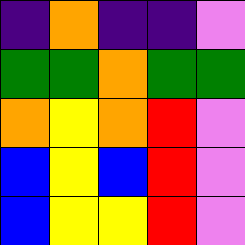[["indigo", "orange", "indigo", "indigo", "violet"], ["green", "green", "orange", "green", "green"], ["orange", "yellow", "orange", "red", "violet"], ["blue", "yellow", "blue", "red", "violet"], ["blue", "yellow", "yellow", "red", "violet"]]